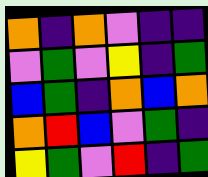[["orange", "indigo", "orange", "violet", "indigo", "indigo"], ["violet", "green", "violet", "yellow", "indigo", "green"], ["blue", "green", "indigo", "orange", "blue", "orange"], ["orange", "red", "blue", "violet", "green", "indigo"], ["yellow", "green", "violet", "red", "indigo", "green"]]